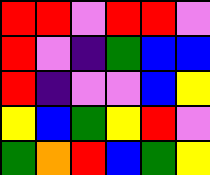[["red", "red", "violet", "red", "red", "violet"], ["red", "violet", "indigo", "green", "blue", "blue"], ["red", "indigo", "violet", "violet", "blue", "yellow"], ["yellow", "blue", "green", "yellow", "red", "violet"], ["green", "orange", "red", "blue", "green", "yellow"]]